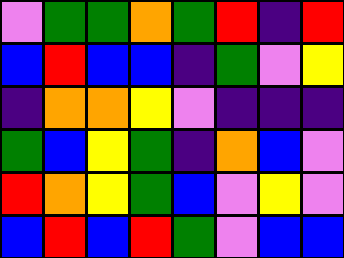[["violet", "green", "green", "orange", "green", "red", "indigo", "red"], ["blue", "red", "blue", "blue", "indigo", "green", "violet", "yellow"], ["indigo", "orange", "orange", "yellow", "violet", "indigo", "indigo", "indigo"], ["green", "blue", "yellow", "green", "indigo", "orange", "blue", "violet"], ["red", "orange", "yellow", "green", "blue", "violet", "yellow", "violet"], ["blue", "red", "blue", "red", "green", "violet", "blue", "blue"]]